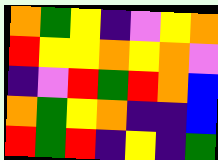[["orange", "green", "yellow", "indigo", "violet", "yellow", "orange"], ["red", "yellow", "yellow", "orange", "yellow", "orange", "violet"], ["indigo", "violet", "red", "green", "red", "orange", "blue"], ["orange", "green", "yellow", "orange", "indigo", "indigo", "blue"], ["red", "green", "red", "indigo", "yellow", "indigo", "green"]]